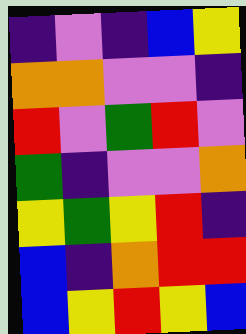[["indigo", "violet", "indigo", "blue", "yellow"], ["orange", "orange", "violet", "violet", "indigo"], ["red", "violet", "green", "red", "violet"], ["green", "indigo", "violet", "violet", "orange"], ["yellow", "green", "yellow", "red", "indigo"], ["blue", "indigo", "orange", "red", "red"], ["blue", "yellow", "red", "yellow", "blue"]]